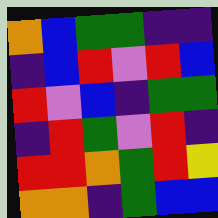[["orange", "blue", "green", "green", "indigo", "indigo"], ["indigo", "blue", "red", "violet", "red", "blue"], ["red", "violet", "blue", "indigo", "green", "green"], ["indigo", "red", "green", "violet", "red", "indigo"], ["red", "red", "orange", "green", "red", "yellow"], ["orange", "orange", "indigo", "green", "blue", "blue"]]